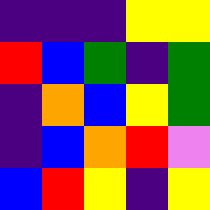[["indigo", "indigo", "indigo", "yellow", "yellow"], ["red", "blue", "green", "indigo", "green"], ["indigo", "orange", "blue", "yellow", "green"], ["indigo", "blue", "orange", "red", "violet"], ["blue", "red", "yellow", "indigo", "yellow"]]